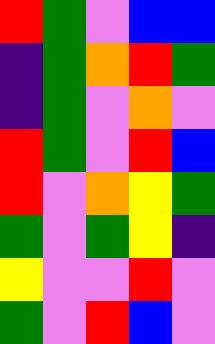[["red", "green", "violet", "blue", "blue"], ["indigo", "green", "orange", "red", "green"], ["indigo", "green", "violet", "orange", "violet"], ["red", "green", "violet", "red", "blue"], ["red", "violet", "orange", "yellow", "green"], ["green", "violet", "green", "yellow", "indigo"], ["yellow", "violet", "violet", "red", "violet"], ["green", "violet", "red", "blue", "violet"]]